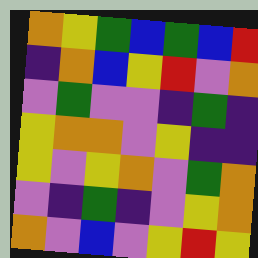[["orange", "yellow", "green", "blue", "green", "blue", "red"], ["indigo", "orange", "blue", "yellow", "red", "violet", "orange"], ["violet", "green", "violet", "violet", "indigo", "green", "indigo"], ["yellow", "orange", "orange", "violet", "yellow", "indigo", "indigo"], ["yellow", "violet", "yellow", "orange", "violet", "green", "orange"], ["violet", "indigo", "green", "indigo", "violet", "yellow", "orange"], ["orange", "violet", "blue", "violet", "yellow", "red", "yellow"]]